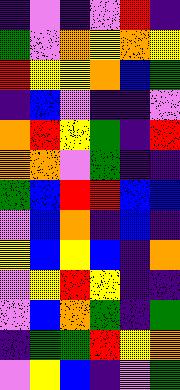[["indigo", "violet", "indigo", "violet", "red", "indigo"], ["green", "violet", "orange", "yellow", "orange", "yellow"], ["red", "yellow", "yellow", "orange", "blue", "green"], ["indigo", "blue", "violet", "indigo", "indigo", "violet"], ["orange", "red", "yellow", "green", "indigo", "red"], ["orange", "orange", "violet", "green", "indigo", "indigo"], ["green", "blue", "red", "red", "blue", "blue"], ["violet", "blue", "orange", "indigo", "blue", "indigo"], ["yellow", "blue", "yellow", "blue", "indigo", "orange"], ["violet", "yellow", "red", "yellow", "indigo", "indigo"], ["violet", "blue", "orange", "green", "indigo", "green"], ["indigo", "green", "green", "red", "yellow", "orange"], ["violet", "yellow", "blue", "indigo", "violet", "green"]]